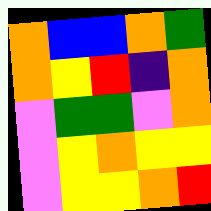[["orange", "blue", "blue", "orange", "green"], ["orange", "yellow", "red", "indigo", "orange"], ["violet", "green", "green", "violet", "orange"], ["violet", "yellow", "orange", "yellow", "yellow"], ["violet", "yellow", "yellow", "orange", "red"]]